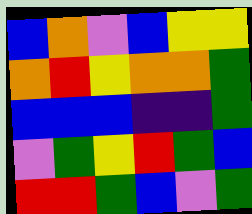[["blue", "orange", "violet", "blue", "yellow", "yellow"], ["orange", "red", "yellow", "orange", "orange", "green"], ["blue", "blue", "blue", "indigo", "indigo", "green"], ["violet", "green", "yellow", "red", "green", "blue"], ["red", "red", "green", "blue", "violet", "green"]]